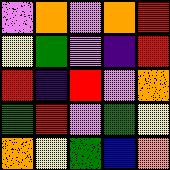[["violet", "orange", "violet", "orange", "red"], ["yellow", "green", "violet", "indigo", "red"], ["red", "indigo", "red", "violet", "orange"], ["green", "red", "violet", "green", "yellow"], ["orange", "yellow", "green", "blue", "orange"]]